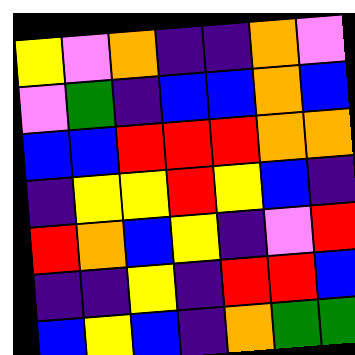[["yellow", "violet", "orange", "indigo", "indigo", "orange", "violet"], ["violet", "green", "indigo", "blue", "blue", "orange", "blue"], ["blue", "blue", "red", "red", "red", "orange", "orange"], ["indigo", "yellow", "yellow", "red", "yellow", "blue", "indigo"], ["red", "orange", "blue", "yellow", "indigo", "violet", "red"], ["indigo", "indigo", "yellow", "indigo", "red", "red", "blue"], ["blue", "yellow", "blue", "indigo", "orange", "green", "green"]]